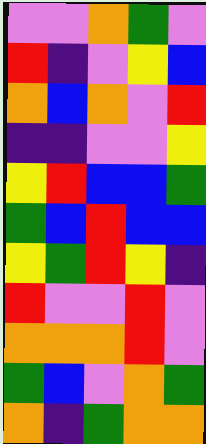[["violet", "violet", "orange", "green", "violet"], ["red", "indigo", "violet", "yellow", "blue"], ["orange", "blue", "orange", "violet", "red"], ["indigo", "indigo", "violet", "violet", "yellow"], ["yellow", "red", "blue", "blue", "green"], ["green", "blue", "red", "blue", "blue"], ["yellow", "green", "red", "yellow", "indigo"], ["red", "violet", "violet", "red", "violet"], ["orange", "orange", "orange", "red", "violet"], ["green", "blue", "violet", "orange", "green"], ["orange", "indigo", "green", "orange", "orange"]]